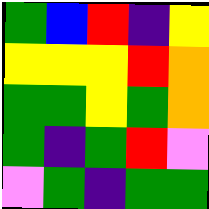[["green", "blue", "red", "indigo", "yellow"], ["yellow", "yellow", "yellow", "red", "orange"], ["green", "green", "yellow", "green", "orange"], ["green", "indigo", "green", "red", "violet"], ["violet", "green", "indigo", "green", "green"]]